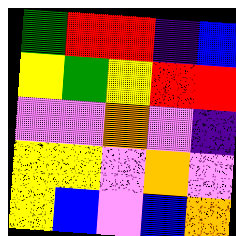[["green", "red", "red", "indigo", "blue"], ["yellow", "green", "yellow", "red", "red"], ["violet", "violet", "orange", "violet", "indigo"], ["yellow", "yellow", "violet", "orange", "violet"], ["yellow", "blue", "violet", "blue", "orange"]]